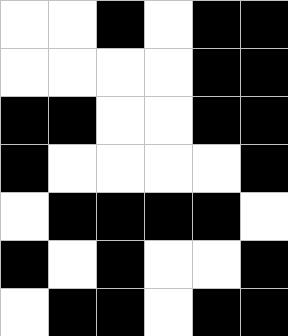[["white", "white", "black", "white", "black", "black"], ["white", "white", "white", "white", "black", "black"], ["black", "black", "white", "white", "black", "black"], ["black", "white", "white", "white", "white", "black"], ["white", "black", "black", "black", "black", "white"], ["black", "white", "black", "white", "white", "black"], ["white", "black", "black", "white", "black", "black"]]